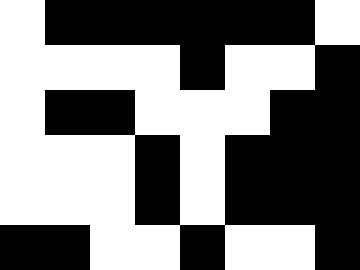[["white", "black", "black", "black", "black", "black", "black", "white"], ["white", "white", "white", "white", "black", "white", "white", "black"], ["white", "black", "black", "white", "white", "white", "black", "black"], ["white", "white", "white", "black", "white", "black", "black", "black"], ["white", "white", "white", "black", "white", "black", "black", "black"], ["black", "black", "white", "white", "black", "white", "white", "black"]]